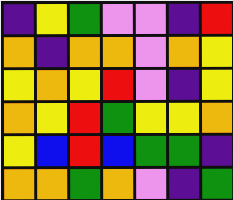[["indigo", "yellow", "green", "violet", "violet", "indigo", "red"], ["orange", "indigo", "orange", "orange", "violet", "orange", "yellow"], ["yellow", "orange", "yellow", "red", "violet", "indigo", "yellow"], ["orange", "yellow", "red", "green", "yellow", "yellow", "orange"], ["yellow", "blue", "red", "blue", "green", "green", "indigo"], ["orange", "orange", "green", "orange", "violet", "indigo", "green"]]